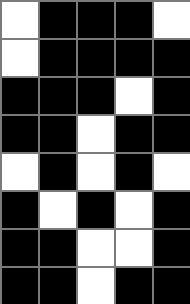[["white", "black", "black", "black", "white"], ["white", "black", "black", "black", "black"], ["black", "black", "black", "white", "black"], ["black", "black", "white", "black", "black"], ["white", "black", "white", "black", "white"], ["black", "white", "black", "white", "black"], ["black", "black", "white", "white", "black"], ["black", "black", "white", "black", "black"]]